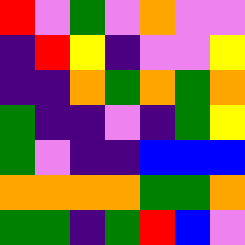[["red", "violet", "green", "violet", "orange", "violet", "violet"], ["indigo", "red", "yellow", "indigo", "violet", "violet", "yellow"], ["indigo", "indigo", "orange", "green", "orange", "green", "orange"], ["green", "indigo", "indigo", "violet", "indigo", "green", "yellow"], ["green", "violet", "indigo", "indigo", "blue", "blue", "blue"], ["orange", "orange", "orange", "orange", "green", "green", "orange"], ["green", "green", "indigo", "green", "red", "blue", "violet"]]